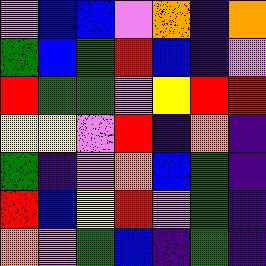[["violet", "blue", "blue", "violet", "orange", "indigo", "orange"], ["green", "blue", "green", "red", "blue", "indigo", "violet"], ["red", "green", "green", "violet", "yellow", "red", "red"], ["yellow", "yellow", "violet", "red", "indigo", "orange", "indigo"], ["green", "indigo", "violet", "orange", "blue", "green", "indigo"], ["red", "blue", "yellow", "red", "violet", "green", "indigo"], ["orange", "violet", "green", "blue", "indigo", "green", "indigo"]]